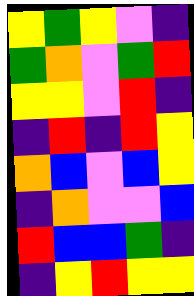[["yellow", "green", "yellow", "violet", "indigo"], ["green", "orange", "violet", "green", "red"], ["yellow", "yellow", "violet", "red", "indigo"], ["indigo", "red", "indigo", "red", "yellow"], ["orange", "blue", "violet", "blue", "yellow"], ["indigo", "orange", "violet", "violet", "blue"], ["red", "blue", "blue", "green", "indigo"], ["indigo", "yellow", "red", "yellow", "yellow"]]